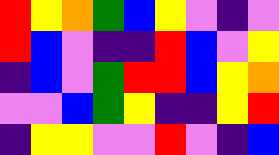[["red", "yellow", "orange", "green", "blue", "yellow", "violet", "indigo", "violet"], ["red", "blue", "violet", "indigo", "indigo", "red", "blue", "violet", "yellow"], ["indigo", "blue", "violet", "green", "red", "red", "blue", "yellow", "orange"], ["violet", "violet", "blue", "green", "yellow", "indigo", "indigo", "yellow", "red"], ["indigo", "yellow", "yellow", "violet", "violet", "red", "violet", "indigo", "blue"]]